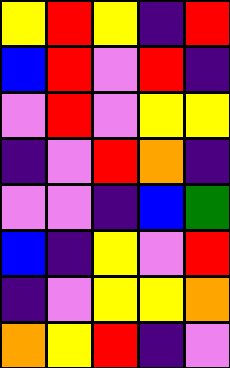[["yellow", "red", "yellow", "indigo", "red"], ["blue", "red", "violet", "red", "indigo"], ["violet", "red", "violet", "yellow", "yellow"], ["indigo", "violet", "red", "orange", "indigo"], ["violet", "violet", "indigo", "blue", "green"], ["blue", "indigo", "yellow", "violet", "red"], ["indigo", "violet", "yellow", "yellow", "orange"], ["orange", "yellow", "red", "indigo", "violet"]]